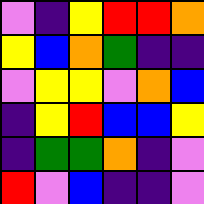[["violet", "indigo", "yellow", "red", "red", "orange"], ["yellow", "blue", "orange", "green", "indigo", "indigo"], ["violet", "yellow", "yellow", "violet", "orange", "blue"], ["indigo", "yellow", "red", "blue", "blue", "yellow"], ["indigo", "green", "green", "orange", "indigo", "violet"], ["red", "violet", "blue", "indigo", "indigo", "violet"]]